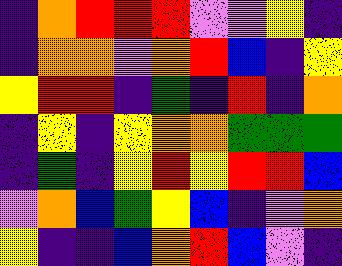[["indigo", "orange", "red", "red", "red", "violet", "violet", "yellow", "indigo"], ["indigo", "orange", "orange", "violet", "orange", "red", "blue", "indigo", "yellow"], ["yellow", "red", "red", "indigo", "green", "indigo", "red", "indigo", "orange"], ["indigo", "yellow", "indigo", "yellow", "orange", "orange", "green", "green", "green"], ["indigo", "green", "indigo", "yellow", "red", "yellow", "red", "red", "blue"], ["violet", "orange", "blue", "green", "yellow", "blue", "indigo", "violet", "orange"], ["yellow", "indigo", "indigo", "blue", "orange", "red", "blue", "violet", "indigo"]]